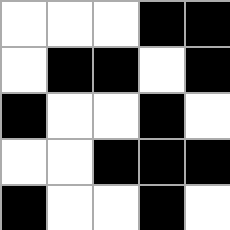[["white", "white", "white", "black", "black"], ["white", "black", "black", "white", "black"], ["black", "white", "white", "black", "white"], ["white", "white", "black", "black", "black"], ["black", "white", "white", "black", "white"]]